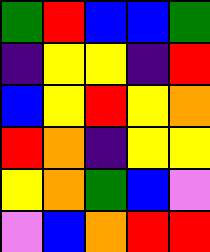[["green", "red", "blue", "blue", "green"], ["indigo", "yellow", "yellow", "indigo", "red"], ["blue", "yellow", "red", "yellow", "orange"], ["red", "orange", "indigo", "yellow", "yellow"], ["yellow", "orange", "green", "blue", "violet"], ["violet", "blue", "orange", "red", "red"]]